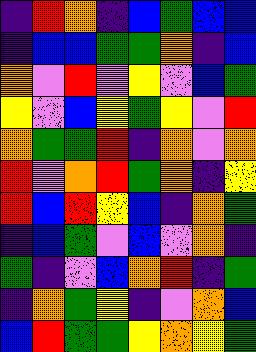[["indigo", "red", "orange", "indigo", "blue", "green", "blue", "blue"], ["indigo", "blue", "blue", "green", "green", "orange", "indigo", "blue"], ["orange", "violet", "red", "violet", "yellow", "violet", "blue", "green"], ["yellow", "violet", "blue", "yellow", "green", "yellow", "violet", "red"], ["orange", "green", "green", "red", "indigo", "orange", "violet", "orange"], ["red", "violet", "orange", "red", "green", "orange", "indigo", "yellow"], ["red", "blue", "red", "yellow", "blue", "indigo", "orange", "green"], ["indigo", "blue", "green", "violet", "blue", "violet", "orange", "indigo"], ["green", "indigo", "violet", "blue", "orange", "red", "indigo", "green"], ["indigo", "orange", "green", "yellow", "indigo", "violet", "orange", "blue"], ["blue", "red", "green", "green", "yellow", "orange", "yellow", "green"]]